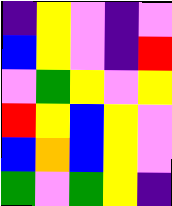[["indigo", "yellow", "violet", "indigo", "violet"], ["blue", "yellow", "violet", "indigo", "red"], ["violet", "green", "yellow", "violet", "yellow"], ["red", "yellow", "blue", "yellow", "violet"], ["blue", "orange", "blue", "yellow", "violet"], ["green", "violet", "green", "yellow", "indigo"]]